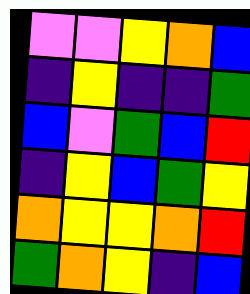[["violet", "violet", "yellow", "orange", "blue"], ["indigo", "yellow", "indigo", "indigo", "green"], ["blue", "violet", "green", "blue", "red"], ["indigo", "yellow", "blue", "green", "yellow"], ["orange", "yellow", "yellow", "orange", "red"], ["green", "orange", "yellow", "indigo", "blue"]]